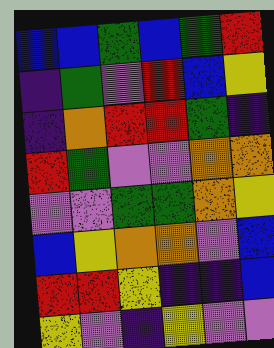[["blue", "blue", "green", "blue", "green", "red"], ["indigo", "green", "violet", "red", "blue", "yellow"], ["indigo", "orange", "red", "red", "green", "indigo"], ["red", "green", "violet", "violet", "orange", "orange"], ["violet", "violet", "green", "green", "orange", "yellow"], ["blue", "yellow", "orange", "orange", "violet", "blue"], ["red", "red", "yellow", "indigo", "indigo", "blue"], ["yellow", "violet", "indigo", "yellow", "violet", "violet"]]